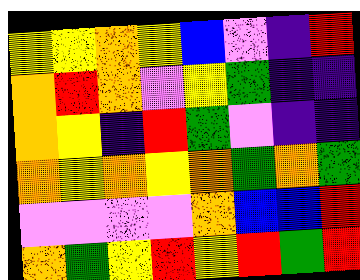[["yellow", "yellow", "orange", "yellow", "blue", "violet", "indigo", "red"], ["orange", "red", "orange", "violet", "yellow", "green", "indigo", "indigo"], ["orange", "yellow", "indigo", "red", "green", "violet", "indigo", "indigo"], ["orange", "yellow", "orange", "yellow", "orange", "green", "orange", "green"], ["violet", "violet", "violet", "violet", "orange", "blue", "blue", "red"], ["orange", "green", "yellow", "red", "yellow", "red", "green", "red"]]